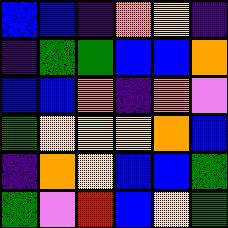[["blue", "blue", "indigo", "orange", "yellow", "indigo"], ["indigo", "green", "green", "blue", "blue", "orange"], ["blue", "blue", "orange", "indigo", "orange", "violet"], ["green", "yellow", "yellow", "yellow", "orange", "blue"], ["indigo", "orange", "yellow", "blue", "blue", "green"], ["green", "violet", "red", "blue", "yellow", "green"]]